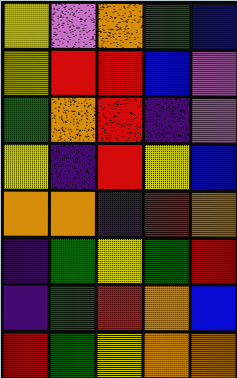[["yellow", "violet", "orange", "green", "blue"], ["yellow", "red", "red", "blue", "violet"], ["green", "orange", "red", "indigo", "violet"], ["yellow", "indigo", "red", "yellow", "blue"], ["orange", "orange", "indigo", "red", "orange"], ["indigo", "green", "yellow", "green", "red"], ["indigo", "green", "red", "orange", "blue"], ["red", "green", "yellow", "orange", "orange"]]